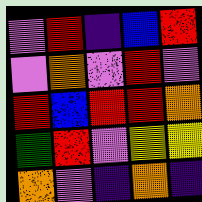[["violet", "red", "indigo", "blue", "red"], ["violet", "orange", "violet", "red", "violet"], ["red", "blue", "red", "red", "orange"], ["green", "red", "violet", "yellow", "yellow"], ["orange", "violet", "indigo", "orange", "indigo"]]